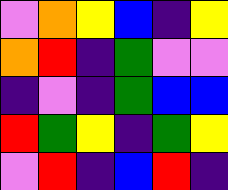[["violet", "orange", "yellow", "blue", "indigo", "yellow"], ["orange", "red", "indigo", "green", "violet", "violet"], ["indigo", "violet", "indigo", "green", "blue", "blue"], ["red", "green", "yellow", "indigo", "green", "yellow"], ["violet", "red", "indigo", "blue", "red", "indigo"]]